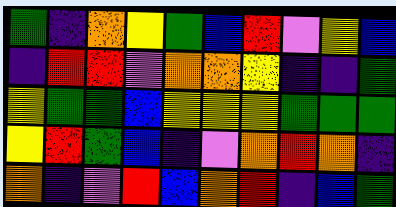[["green", "indigo", "orange", "yellow", "green", "blue", "red", "violet", "yellow", "blue"], ["indigo", "red", "red", "violet", "orange", "orange", "yellow", "indigo", "indigo", "green"], ["yellow", "green", "green", "blue", "yellow", "yellow", "yellow", "green", "green", "green"], ["yellow", "red", "green", "blue", "indigo", "violet", "orange", "red", "orange", "indigo"], ["orange", "indigo", "violet", "red", "blue", "orange", "red", "indigo", "blue", "green"]]